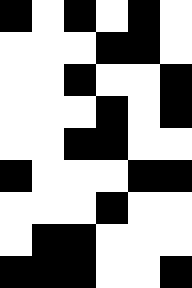[["black", "white", "black", "white", "black", "white"], ["white", "white", "white", "black", "black", "white"], ["white", "white", "black", "white", "white", "black"], ["white", "white", "white", "black", "white", "black"], ["white", "white", "black", "black", "white", "white"], ["black", "white", "white", "white", "black", "black"], ["white", "white", "white", "black", "white", "white"], ["white", "black", "black", "white", "white", "white"], ["black", "black", "black", "white", "white", "black"]]